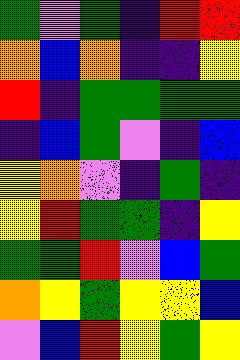[["green", "violet", "green", "indigo", "red", "red"], ["orange", "blue", "orange", "indigo", "indigo", "yellow"], ["red", "indigo", "green", "green", "green", "green"], ["indigo", "blue", "green", "violet", "indigo", "blue"], ["yellow", "orange", "violet", "indigo", "green", "indigo"], ["yellow", "red", "green", "green", "indigo", "yellow"], ["green", "green", "red", "violet", "blue", "green"], ["orange", "yellow", "green", "yellow", "yellow", "blue"], ["violet", "blue", "red", "yellow", "green", "yellow"]]